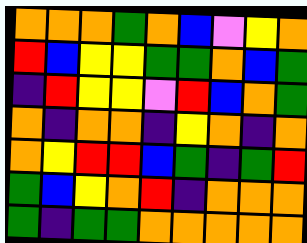[["orange", "orange", "orange", "green", "orange", "blue", "violet", "yellow", "orange"], ["red", "blue", "yellow", "yellow", "green", "green", "orange", "blue", "green"], ["indigo", "red", "yellow", "yellow", "violet", "red", "blue", "orange", "green"], ["orange", "indigo", "orange", "orange", "indigo", "yellow", "orange", "indigo", "orange"], ["orange", "yellow", "red", "red", "blue", "green", "indigo", "green", "red"], ["green", "blue", "yellow", "orange", "red", "indigo", "orange", "orange", "orange"], ["green", "indigo", "green", "green", "orange", "orange", "orange", "orange", "orange"]]